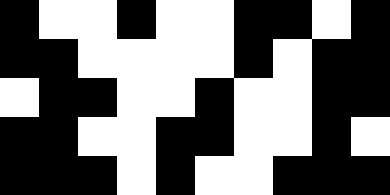[["black", "white", "white", "black", "white", "white", "black", "black", "white", "black"], ["black", "black", "white", "white", "white", "white", "black", "white", "black", "black"], ["white", "black", "black", "white", "white", "black", "white", "white", "black", "black"], ["black", "black", "white", "white", "black", "black", "white", "white", "black", "white"], ["black", "black", "black", "white", "black", "white", "white", "black", "black", "black"]]